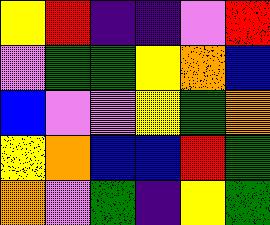[["yellow", "red", "indigo", "indigo", "violet", "red"], ["violet", "green", "green", "yellow", "orange", "blue"], ["blue", "violet", "violet", "yellow", "green", "orange"], ["yellow", "orange", "blue", "blue", "red", "green"], ["orange", "violet", "green", "indigo", "yellow", "green"]]